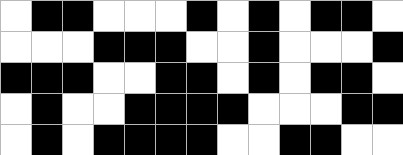[["white", "black", "black", "white", "white", "white", "black", "white", "black", "white", "black", "black", "white"], ["white", "white", "white", "black", "black", "black", "white", "white", "black", "white", "white", "white", "black"], ["black", "black", "black", "white", "white", "black", "black", "white", "black", "white", "black", "black", "white"], ["white", "black", "white", "white", "black", "black", "black", "black", "white", "white", "white", "black", "black"], ["white", "black", "white", "black", "black", "black", "black", "white", "white", "black", "black", "white", "white"]]